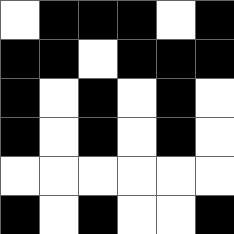[["white", "black", "black", "black", "white", "black"], ["black", "black", "white", "black", "black", "black"], ["black", "white", "black", "white", "black", "white"], ["black", "white", "black", "white", "black", "white"], ["white", "white", "white", "white", "white", "white"], ["black", "white", "black", "white", "white", "black"]]